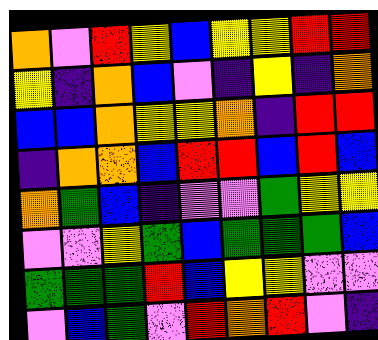[["orange", "violet", "red", "yellow", "blue", "yellow", "yellow", "red", "red"], ["yellow", "indigo", "orange", "blue", "violet", "indigo", "yellow", "indigo", "orange"], ["blue", "blue", "orange", "yellow", "yellow", "orange", "indigo", "red", "red"], ["indigo", "orange", "orange", "blue", "red", "red", "blue", "red", "blue"], ["orange", "green", "blue", "indigo", "violet", "violet", "green", "yellow", "yellow"], ["violet", "violet", "yellow", "green", "blue", "green", "green", "green", "blue"], ["green", "green", "green", "red", "blue", "yellow", "yellow", "violet", "violet"], ["violet", "blue", "green", "violet", "red", "orange", "red", "violet", "indigo"]]